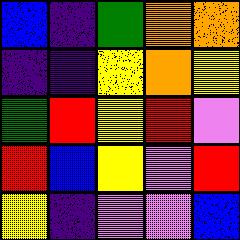[["blue", "indigo", "green", "orange", "orange"], ["indigo", "indigo", "yellow", "orange", "yellow"], ["green", "red", "yellow", "red", "violet"], ["red", "blue", "yellow", "violet", "red"], ["yellow", "indigo", "violet", "violet", "blue"]]